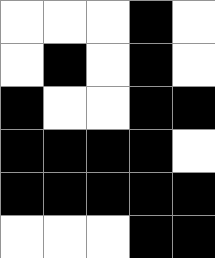[["white", "white", "white", "black", "white"], ["white", "black", "white", "black", "white"], ["black", "white", "white", "black", "black"], ["black", "black", "black", "black", "white"], ["black", "black", "black", "black", "black"], ["white", "white", "white", "black", "black"]]